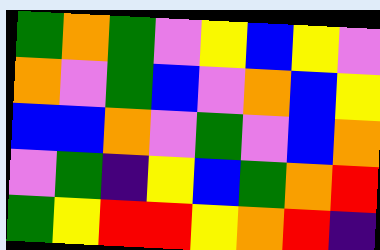[["green", "orange", "green", "violet", "yellow", "blue", "yellow", "violet"], ["orange", "violet", "green", "blue", "violet", "orange", "blue", "yellow"], ["blue", "blue", "orange", "violet", "green", "violet", "blue", "orange"], ["violet", "green", "indigo", "yellow", "blue", "green", "orange", "red"], ["green", "yellow", "red", "red", "yellow", "orange", "red", "indigo"]]